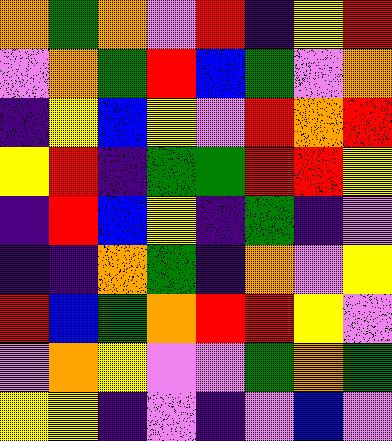[["orange", "green", "orange", "violet", "red", "indigo", "yellow", "red"], ["violet", "orange", "green", "red", "blue", "green", "violet", "orange"], ["indigo", "yellow", "blue", "yellow", "violet", "red", "orange", "red"], ["yellow", "red", "indigo", "green", "green", "red", "red", "yellow"], ["indigo", "red", "blue", "yellow", "indigo", "green", "indigo", "violet"], ["indigo", "indigo", "orange", "green", "indigo", "orange", "violet", "yellow"], ["red", "blue", "green", "orange", "red", "red", "yellow", "violet"], ["violet", "orange", "yellow", "violet", "violet", "green", "orange", "green"], ["yellow", "yellow", "indigo", "violet", "indigo", "violet", "blue", "violet"]]